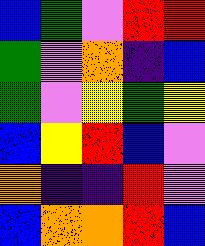[["blue", "green", "violet", "red", "red"], ["green", "violet", "orange", "indigo", "blue"], ["green", "violet", "yellow", "green", "yellow"], ["blue", "yellow", "red", "blue", "violet"], ["orange", "indigo", "indigo", "red", "violet"], ["blue", "orange", "orange", "red", "blue"]]